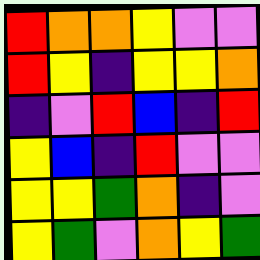[["red", "orange", "orange", "yellow", "violet", "violet"], ["red", "yellow", "indigo", "yellow", "yellow", "orange"], ["indigo", "violet", "red", "blue", "indigo", "red"], ["yellow", "blue", "indigo", "red", "violet", "violet"], ["yellow", "yellow", "green", "orange", "indigo", "violet"], ["yellow", "green", "violet", "orange", "yellow", "green"]]